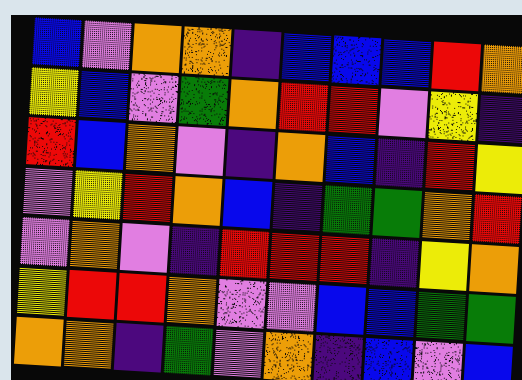[["blue", "violet", "orange", "orange", "indigo", "blue", "blue", "blue", "red", "orange"], ["yellow", "blue", "violet", "green", "orange", "red", "red", "violet", "yellow", "indigo"], ["red", "blue", "orange", "violet", "indigo", "orange", "blue", "indigo", "red", "yellow"], ["violet", "yellow", "red", "orange", "blue", "indigo", "green", "green", "orange", "red"], ["violet", "orange", "violet", "indigo", "red", "red", "red", "indigo", "yellow", "orange"], ["yellow", "red", "red", "orange", "violet", "violet", "blue", "blue", "green", "green"], ["orange", "orange", "indigo", "green", "violet", "orange", "indigo", "blue", "violet", "blue"]]